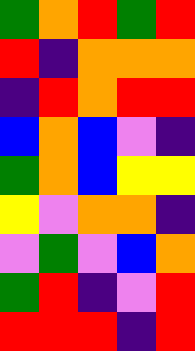[["green", "orange", "red", "green", "red"], ["red", "indigo", "orange", "orange", "orange"], ["indigo", "red", "orange", "red", "red"], ["blue", "orange", "blue", "violet", "indigo"], ["green", "orange", "blue", "yellow", "yellow"], ["yellow", "violet", "orange", "orange", "indigo"], ["violet", "green", "violet", "blue", "orange"], ["green", "red", "indigo", "violet", "red"], ["red", "red", "red", "indigo", "red"]]